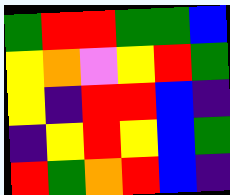[["green", "red", "red", "green", "green", "blue"], ["yellow", "orange", "violet", "yellow", "red", "green"], ["yellow", "indigo", "red", "red", "blue", "indigo"], ["indigo", "yellow", "red", "yellow", "blue", "green"], ["red", "green", "orange", "red", "blue", "indigo"]]